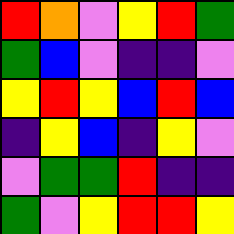[["red", "orange", "violet", "yellow", "red", "green"], ["green", "blue", "violet", "indigo", "indigo", "violet"], ["yellow", "red", "yellow", "blue", "red", "blue"], ["indigo", "yellow", "blue", "indigo", "yellow", "violet"], ["violet", "green", "green", "red", "indigo", "indigo"], ["green", "violet", "yellow", "red", "red", "yellow"]]